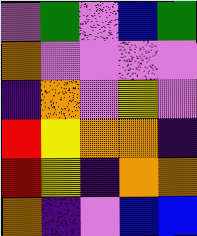[["violet", "green", "violet", "blue", "green"], ["orange", "violet", "violet", "violet", "violet"], ["indigo", "orange", "violet", "yellow", "violet"], ["red", "yellow", "orange", "orange", "indigo"], ["red", "yellow", "indigo", "orange", "orange"], ["orange", "indigo", "violet", "blue", "blue"]]